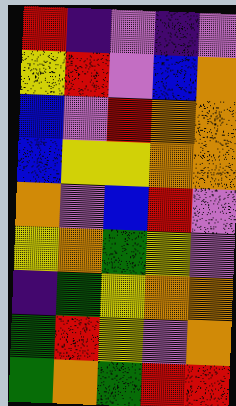[["red", "indigo", "violet", "indigo", "violet"], ["yellow", "red", "violet", "blue", "orange"], ["blue", "violet", "red", "orange", "orange"], ["blue", "yellow", "yellow", "orange", "orange"], ["orange", "violet", "blue", "red", "violet"], ["yellow", "orange", "green", "yellow", "violet"], ["indigo", "green", "yellow", "orange", "orange"], ["green", "red", "yellow", "violet", "orange"], ["green", "orange", "green", "red", "red"]]